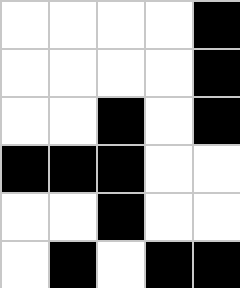[["white", "white", "white", "white", "black"], ["white", "white", "white", "white", "black"], ["white", "white", "black", "white", "black"], ["black", "black", "black", "white", "white"], ["white", "white", "black", "white", "white"], ["white", "black", "white", "black", "black"]]